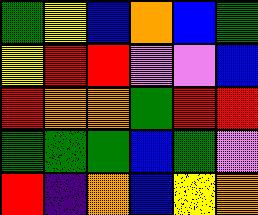[["green", "yellow", "blue", "orange", "blue", "green"], ["yellow", "red", "red", "violet", "violet", "blue"], ["red", "orange", "orange", "green", "red", "red"], ["green", "green", "green", "blue", "green", "violet"], ["red", "indigo", "orange", "blue", "yellow", "orange"]]